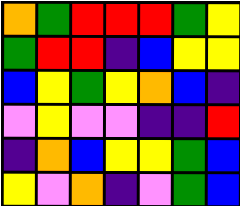[["orange", "green", "red", "red", "red", "green", "yellow"], ["green", "red", "red", "indigo", "blue", "yellow", "yellow"], ["blue", "yellow", "green", "yellow", "orange", "blue", "indigo"], ["violet", "yellow", "violet", "violet", "indigo", "indigo", "red"], ["indigo", "orange", "blue", "yellow", "yellow", "green", "blue"], ["yellow", "violet", "orange", "indigo", "violet", "green", "blue"]]